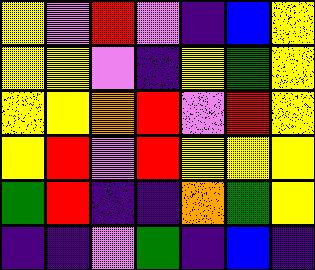[["yellow", "violet", "red", "violet", "indigo", "blue", "yellow"], ["yellow", "yellow", "violet", "indigo", "yellow", "green", "yellow"], ["yellow", "yellow", "orange", "red", "violet", "red", "yellow"], ["yellow", "red", "violet", "red", "yellow", "yellow", "yellow"], ["green", "red", "indigo", "indigo", "orange", "green", "yellow"], ["indigo", "indigo", "violet", "green", "indigo", "blue", "indigo"]]